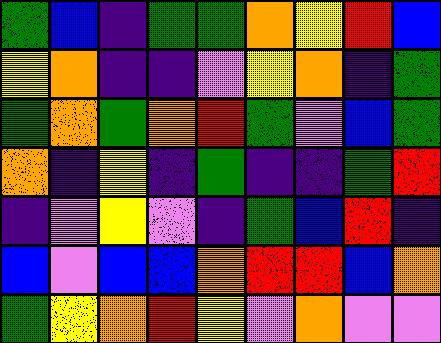[["green", "blue", "indigo", "green", "green", "orange", "yellow", "red", "blue"], ["yellow", "orange", "indigo", "indigo", "violet", "yellow", "orange", "indigo", "green"], ["green", "orange", "green", "orange", "red", "green", "violet", "blue", "green"], ["orange", "indigo", "yellow", "indigo", "green", "indigo", "indigo", "green", "red"], ["indigo", "violet", "yellow", "violet", "indigo", "green", "blue", "red", "indigo"], ["blue", "violet", "blue", "blue", "orange", "red", "red", "blue", "orange"], ["green", "yellow", "orange", "red", "yellow", "violet", "orange", "violet", "violet"]]